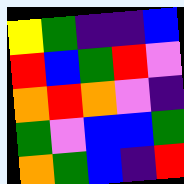[["yellow", "green", "indigo", "indigo", "blue"], ["red", "blue", "green", "red", "violet"], ["orange", "red", "orange", "violet", "indigo"], ["green", "violet", "blue", "blue", "green"], ["orange", "green", "blue", "indigo", "red"]]